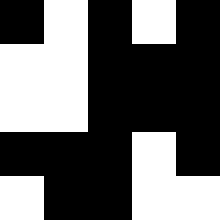[["black", "white", "black", "white", "black"], ["white", "white", "black", "black", "black"], ["white", "white", "black", "black", "black"], ["black", "black", "black", "white", "black"], ["white", "black", "black", "white", "white"]]